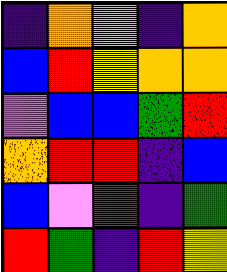[["indigo", "orange", "violet", "indigo", "orange"], ["blue", "red", "yellow", "orange", "orange"], ["violet", "blue", "blue", "green", "red"], ["orange", "red", "red", "indigo", "blue"], ["blue", "violet", "red", "indigo", "green"], ["red", "green", "indigo", "red", "yellow"]]